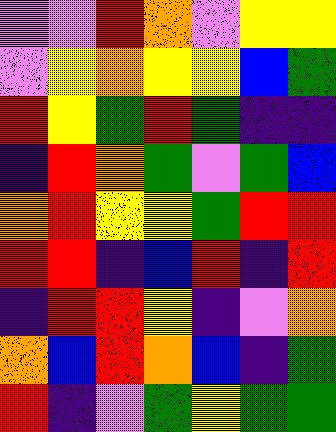[["violet", "violet", "red", "orange", "violet", "yellow", "yellow"], ["violet", "yellow", "orange", "yellow", "yellow", "blue", "green"], ["red", "yellow", "green", "red", "green", "indigo", "indigo"], ["indigo", "red", "orange", "green", "violet", "green", "blue"], ["orange", "red", "yellow", "yellow", "green", "red", "red"], ["red", "red", "indigo", "blue", "red", "indigo", "red"], ["indigo", "red", "red", "yellow", "indigo", "violet", "orange"], ["orange", "blue", "red", "orange", "blue", "indigo", "green"], ["red", "indigo", "violet", "green", "yellow", "green", "green"]]